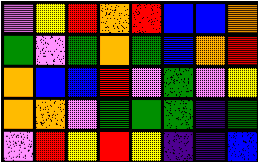[["violet", "yellow", "red", "orange", "red", "blue", "blue", "orange"], ["green", "violet", "green", "orange", "green", "blue", "orange", "red"], ["orange", "blue", "blue", "red", "violet", "green", "violet", "yellow"], ["orange", "orange", "violet", "green", "green", "green", "indigo", "green"], ["violet", "red", "yellow", "red", "yellow", "indigo", "indigo", "blue"]]